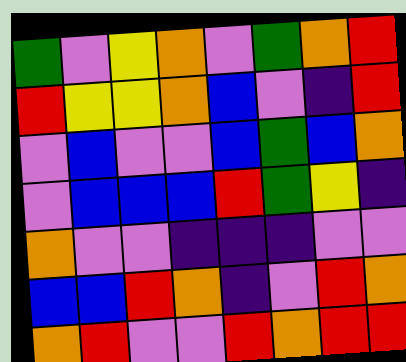[["green", "violet", "yellow", "orange", "violet", "green", "orange", "red"], ["red", "yellow", "yellow", "orange", "blue", "violet", "indigo", "red"], ["violet", "blue", "violet", "violet", "blue", "green", "blue", "orange"], ["violet", "blue", "blue", "blue", "red", "green", "yellow", "indigo"], ["orange", "violet", "violet", "indigo", "indigo", "indigo", "violet", "violet"], ["blue", "blue", "red", "orange", "indigo", "violet", "red", "orange"], ["orange", "red", "violet", "violet", "red", "orange", "red", "red"]]